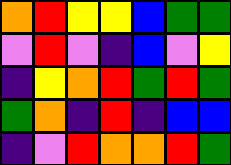[["orange", "red", "yellow", "yellow", "blue", "green", "green"], ["violet", "red", "violet", "indigo", "blue", "violet", "yellow"], ["indigo", "yellow", "orange", "red", "green", "red", "green"], ["green", "orange", "indigo", "red", "indigo", "blue", "blue"], ["indigo", "violet", "red", "orange", "orange", "red", "green"]]